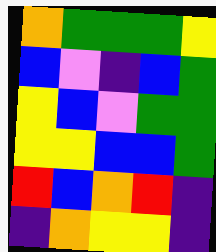[["orange", "green", "green", "green", "yellow"], ["blue", "violet", "indigo", "blue", "green"], ["yellow", "blue", "violet", "green", "green"], ["yellow", "yellow", "blue", "blue", "green"], ["red", "blue", "orange", "red", "indigo"], ["indigo", "orange", "yellow", "yellow", "indigo"]]